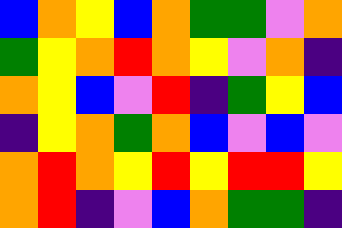[["blue", "orange", "yellow", "blue", "orange", "green", "green", "violet", "orange"], ["green", "yellow", "orange", "red", "orange", "yellow", "violet", "orange", "indigo"], ["orange", "yellow", "blue", "violet", "red", "indigo", "green", "yellow", "blue"], ["indigo", "yellow", "orange", "green", "orange", "blue", "violet", "blue", "violet"], ["orange", "red", "orange", "yellow", "red", "yellow", "red", "red", "yellow"], ["orange", "red", "indigo", "violet", "blue", "orange", "green", "green", "indigo"]]